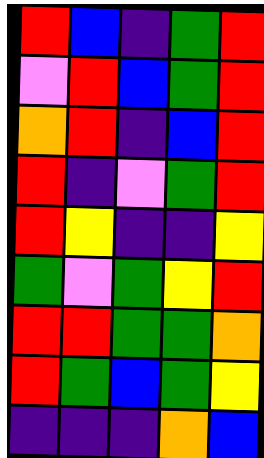[["red", "blue", "indigo", "green", "red"], ["violet", "red", "blue", "green", "red"], ["orange", "red", "indigo", "blue", "red"], ["red", "indigo", "violet", "green", "red"], ["red", "yellow", "indigo", "indigo", "yellow"], ["green", "violet", "green", "yellow", "red"], ["red", "red", "green", "green", "orange"], ["red", "green", "blue", "green", "yellow"], ["indigo", "indigo", "indigo", "orange", "blue"]]